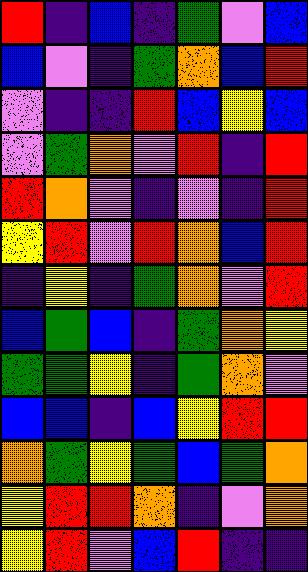[["red", "indigo", "blue", "indigo", "green", "violet", "blue"], ["blue", "violet", "indigo", "green", "orange", "blue", "red"], ["violet", "indigo", "indigo", "red", "blue", "yellow", "blue"], ["violet", "green", "orange", "violet", "red", "indigo", "red"], ["red", "orange", "violet", "indigo", "violet", "indigo", "red"], ["yellow", "red", "violet", "red", "orange", "blue", "red"], ["indigo", "yellow", "indigo", "green", "orange", "violet", "red"], ["blue", "green", "blue", "indigo", "green", "orange", "yellow"], ["green", "green", "yellow", "indigo", "green", "orange", "violet"], ["blue", "blue", "indigo", "blue", "yellow", "red", "red"], ["orange", "green", "yellow", "green", "blue", "green", "orange"], ["yellow", "red", "red", "orange", "indigo", "violet", "orange"], ["yellow", "red", "violet", "blue", "red", "indigo", "indigo"]]